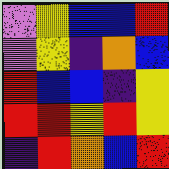[["violet", "yellow", "blue", "blue", "red"], ["violet", "yellow", "indigo", "orange", "blue"], ["red", "blue", "blue", "indigo", "yellow"], ["red", "red", "yellow", "red", "yellow"], ["indigo", "red", "orange", "blue", "red"]]